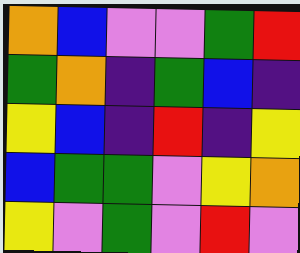[["orange", "blue", "violet", "violet", "green", "red"], ["green", "orange", "indigo", "green", "blue", "indigo"], ["yellow", "blue", "indigo", "red", "indigo", "yellow"], ["blue", "green", "green", "violet", "yellow", "orange"], ["yellow", "violet", "green", "violet", "red", "violet"]]